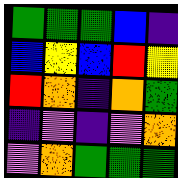[["green", "green", "green", "blue", "indigo"], ["blue", "yellow", "blue", "red", "yellow"], ["red", "orange", "indigo", "orange", "green"], ["indigo", "violet", "indigo", "violet", "orange"], ["violet", "orange", "green", "green", "green"]]